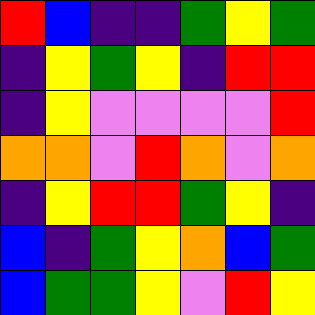[["red", "blue", "indigo", "indigo", "green", "yellow", "green"], ["indigo", "yellow", "green", "yellow", "indigo", "red", "red"], ["indigo", "yellow", "violet", "violet", "violet", "violet", "red"], ["orange", "orange", "violet", "red", "orange", "violet", "orange"], ["indigo", "yellow", "red", "red", "green", "yellow", "indigo"], ["blue", "indigo", "green", "yellow", "orange", "blue", "green"], ["blue", "green", "green", "yellow", "violet", "red", "yellow"]]